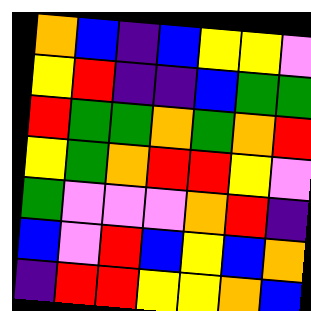[["orange", "blue", "indigo", "blue", "yellow", "yellow", "violet"], ["yellow", "red", "indigo", "indigo", "blue", "green", "green"], ["red", "green", "green", "orange", "green", "orange", "red"], ["yellow", "green", "orange", "red", "red", "yellow", "violet"], ["green", "violet", "violet", "violet", "orange", "red", "indigo"], ["blue", "violet", "red", "blue", "yellow", "blue", "orange"], ["indigo", "red", "red", "yellow", "yellow", "orange", "blue"]]